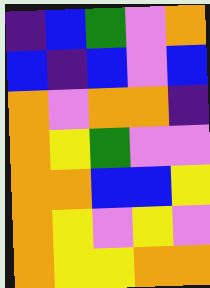[["indigo", "blue", "green", "violet", "orange"], ["blue", "indigo", "blue", "violet", "blue"], ["orange", "violet", "orange", "orange", "indigo"], ["orange", "yellow", "green", "violet", "violet"], ["orange", "orange", "blue", "blue", "yellow"], ["orange", "yellow", "violet", "yellow", "violet"], ["orange", "yellow", "yellow", "orange", "orange"]]